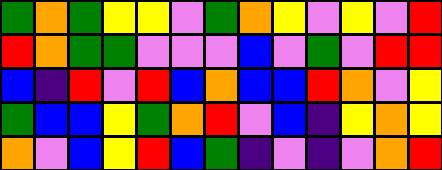[["green", "orange", "green", "yellow", "yellow", "violet", "green", "orange", "yellow", "violet", "yellow", "violet", "red"], ["red", "orange", "green", "green", "violet", "violet", "violet", "blue", "violet", "green", "violet", "red", "red"], ["blue", "indigo", "red", "violet", "red", "blue", "orange", "blue", "blue", "red", "orange", "violet", "yellow"], ["green", "blue", "blue", "yellow", "green", "orange", "red", "violet", "blue", "indigo", "yellow", "orange", "yellow"], ["orange", "violet", "blue", "yellow", "red", "blue", "green", "indigo", "violet", "indigo", "violet", "orange", "red"]]